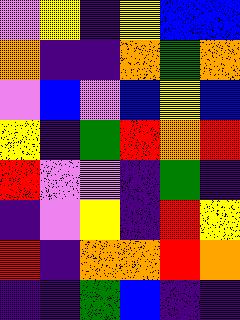[["violet", "yellow", "indigo", "yellow", "blue", "blue"], ["orange", "indigo", "indigo", "orange", "green", "orange"], ["violet", "blue", "violet", "blue", "yellow", "blue"], ["yellow", "indigo", "green", "red", "orange", "red"], ["red", "violet", "violet", "indigo", "green", "indigo"], ["indigo", "violet", "yellow", "indigo", "red", "yellow"], ["red", "indigo", "orange", "orange", "red", "orange"], ["indigo", "indigo", "green", "blue", "indigo", "indigo"]]